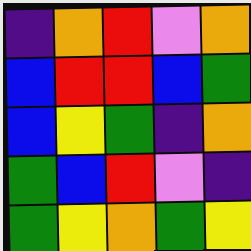[["indigo", "orange", "red", "violet", "orange"], ["blue", "red", "red", "blue", "green"], ["blue", "yellow", "green", "indigo", "orange"], ["green", "blue", "red", "violet", "indigo"], ["green", "yellow", "orange", "green", "yellow"]]